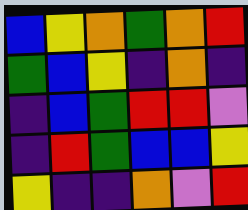[["blue", "yellow", "orange", "green", "orange", "red"], ["green", "blue", "yellow", "indigo", "orange", "indigo"], ["indigo", "blue", "green", "red", "red", "violet"], ["indigo", "red", "green", "blue", "blue", "yellow"], ["yellow", "indigo", "indigo", "orange", "violet", "red"]]